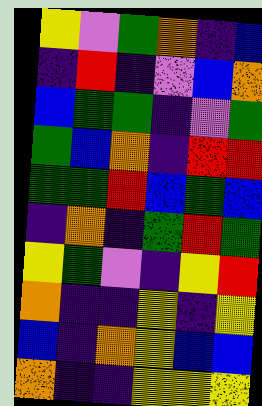[["yellow", "violet", "green", "orange", "indigo", "blue"], ["indigo", "red", "indigo", "violet", "blue", "orange"], ["blue", "green", "green", "indigo", "violet", "green"], ["green", "blue", "orange", "indigo", "red", "red"], ["green", "green", "red", "blue", "green", "blue"], ["indigo", "orange", "indigo", "green", "red", "green"], ["yellow", "green", "violet", "indigo", "yellow", "red"], ["orange", "indigo", "indigo", "yellow", "indigo", "yellow"], ["blue", "indigo", "orange", "yellow", "blue", "blue"], ["orange", "indigo", "indigo", "yellow", "yellow", "yellow"]]